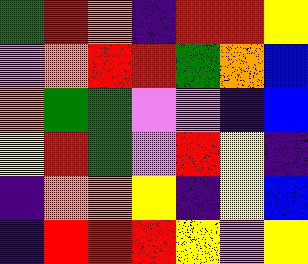[["green", "red", "orange", "indigo", "red", "red", "yellow"], ["violet", "orange", "red", "red", "green", "orange", "blue"], ["orange", "green", "green", "violet", "violet", "indigo", "blue"], ["yellow", "red", "green", "violet", "red", "yellow", "indigo"], ["indigo", "orange", "orange", "yellow", "indigo", "yellow", "blue"], ["indigo", "red", "red", "red", "yellow", "violet", "yellow"]]